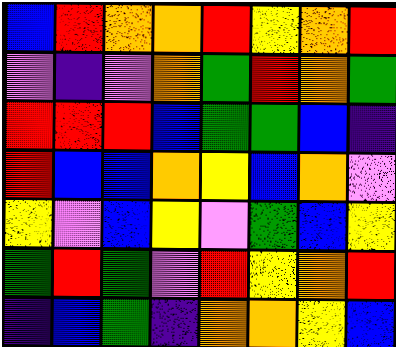[["blue", "red", "orange", "orange", "red", "yellow", "orange", "red"], ["violet", "indigo", "violet", "orange", "green", "red", "orange", "green"], ["red", "red", "red", "blue", "green", "green", "blue", "indigo"], ["red", "blue", "blue", "orange", "yellow", "blue", "orange", "violet"], ["yellow", "violet", "blue", "yellow", "violet", "green", "blue", "yellow"], ["green", "red", "green", "violet", "red", "yellow", "orange", "red"], ["indigo", "blue", "green", "indigo", "orange", "orange", "yellow", "blue"]]